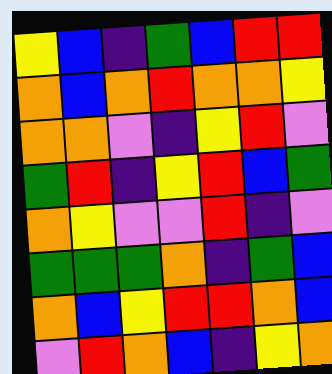[["yellow", "blue", "indigo", "green", "blue", "red", "red"], ["orange", "blue", "orange", "red", "orange", "orange", "yellow"], ["orange", "orange", "violet", "indigo", "yellow", "red", "violet"], ["green", "red", "indigo", "yellow", "red", "blue", "green"], ["orange", "yellow", "violet", "violet", "red", "indigo", "violet"], ["green", "green", "green", "orange", "indigo", "green", "blue"], ["orange", "blue", "yellow", "red", "red", "orange", "blue"], ["violet", "red", "orange", "blue", "indigo", "yellow", "orange"]]